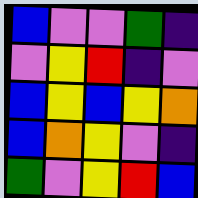[["blue", "violet", "violet", "green", "indigo"], ["violet", "yellow", "red", "indigo", "violet"], ["blue", "yellow", "blue", "yellow", "orange"], ["blue", "orange", "yellow", "violet", "indigo"], ["green", "violet", "yellow", "red", "blue"]]